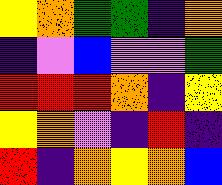[["yellow", "orange", "green", "green", "indigo", "orange"], ["indigo", "violet", "blue", "violet", "violet", "green"], ["red", "red", "red", "orange", "indigo", "yellow"], ["yellow", "orange", "violet", "indigo", "red", "indigo"], ["red", "indigo", "orange", "yellow", "orange", "blue"]]